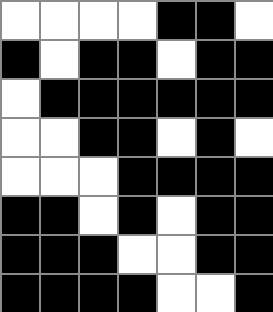[["white", "white", "white", "white", "black", "black", "white"], ["black", "white", "black", "black", "white", "black", "black"], ["white", "black", "black", "black", "black", "black", "black"], ["white", "white", "black", "black", "white", "black", "white"], ["white", "white", "white", "black", "black", "black", "black"], ["black", "black", "white", "black", "white", "black", "black"], ["black", "black", "black", "white", "white", "black", "black"], ["black", "black", "black", "black", "white", "white", "black"]]